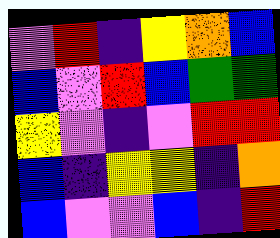[["violet", "red", "indigo", "yellow", "orange", "blue"], ["blue", "violet", "red", "blue", "green", "green"], ["yellow", "violet", "indigo", "violet", "red", "red"], ["blue", "indigo", "yellow", "yellow", "indigo", "orange"], ["blue", "violet", "violet", "blue", "indigo", "red"]]